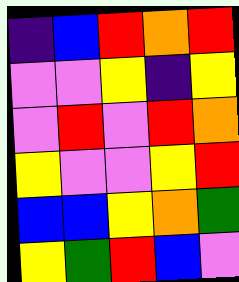[["indigo", "blue", "red", "orange", "red"], ["violet", "violet", "yellow", "indigo", "yellow"], ["violet", "red", "violet", "red", "orange"], ["yellow", "violet", "violet", "yellow", "red"], ["blue", "blue", "yellow", "orange", "green"], ["yellow", "green", "red", "blue", "violet"]]